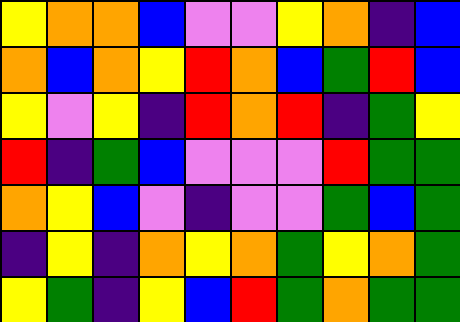[["yellow", "orange", "orange", "blue", "violet", "violet", "yellow", "orange", "indigo", "blue"], ["orange", "blue", "orange", "yellow", "red", "orange", "blue", "green", "red", "blue"], ["yellow", "violet", "yellow", "indigo", "red", "orange", "red", "indigo", "green", "yellow"], ["red", "indigo", "green", "blue", "violet", "violet", "violet", "red", "green", "green"], ["orange", "yellow", "blue", "violet", "indigo", "violet", "violet", "green", "blue", "green"], ["indigo", "yellow", "indigo", "orange", "yellow", "orange", "green", "yellow", "orange", "green"], ["yellow", "green", "indigo", "yellow", "blue", "red", "green", "orange", "green", "green"]]